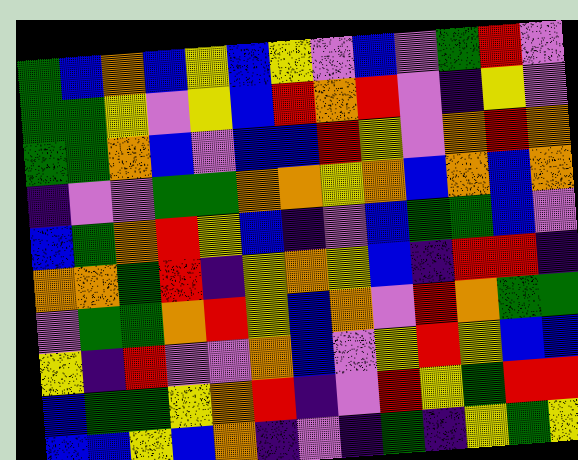[["green", "blue", "orange", "blue", "yellow", "blue", "yellow", "violet", "blue", "violet", "green", "red", "violet"], ["green", "green", "yellow", "violet", "yellow", "blue", "red", "orange", "red", "violet", "indigo", "yellow", "violet"], ["green", "green", "orange", "blue", "violet", "blue", "blue", "red", "yellow", "violet", "orange", "red", "orange"], ["indigo", "violet", "violet", "green", "green", "orange", "orange", "yellow", "orange", "blue", "orange", "blue", "orange"], ["blue", "green", "orange", "red", "yellow", "blue", "indigo", "violet", "blue", "green", "green", "blue", "violet"], ["orange", "orange", "green", "red", "indigo", "yellow", "orange", "yellow", "blue", "indigo", "red", "red", "indigo"], ["violet", "green", "green", "orange", "red", "yellow", "blue", "orange", "violet", "red", "orange", "green", "green"], ["yellow", "indigo", "red", "violet", "violet", "orange", "blue", "violet", "yellow", "red", "yellow", "blue", "blue"], ["blue", "green", "green", "yellow", "orange", "red", "indigo", "violet", "red", "yellow", "green", "red", "red"], ["blue", "blue", "yellow", "blue", "orange", "indigo", "violet", "indigo", "green", "indigo", "yellow", "green", "yellow"]]